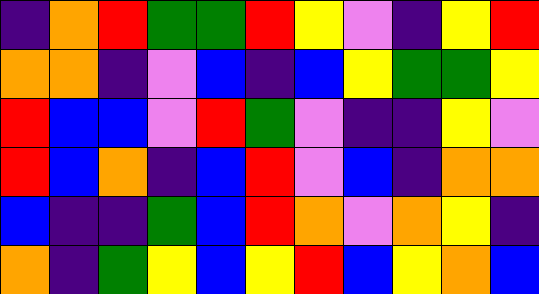[["indigo", "orange", "red", "green", "green", "red", "yellow", "violet", "indigo", "yellow", "red"], ["orange", "orange", "indigo", "violet", "blue", "indigo", "blue", "yellow", "green", "green", "yellow"], ["red", "blue", "blue", "violet", "red", "green", "violet", "indigo", "indigo", "yellow", "violet"], ["red", "blue", "orange", "indigo", "blue", "red", "violet", "blue", "indigo", "orange", "orange"], ["blue", "indigo", "indigo", "green", "blue", "red", "orange", "violet", "orange", "yellow", "indigo"], ["orange", "indigo", "green", "yellow", "blue", "yellow", "red", "blue", "yellow", "orange", "blue"]]